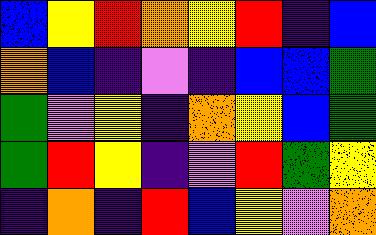[["blue", "yellow", "red", "orange", "yellow", "red", "indigo", "blue"], ["orange", "blue", "indigo", "violet", "indigo", "blue", "blue", "green"], ["green", "violet", "yellow", "indigo", "orange", "yellow", "blue", "green"], ["green", "red", "yellow", "indigo", "violet", "red", "green", "yellow"], ["indigo", "orange", "indigo", "red", "blue", "yellow", "violet", "orange"]]